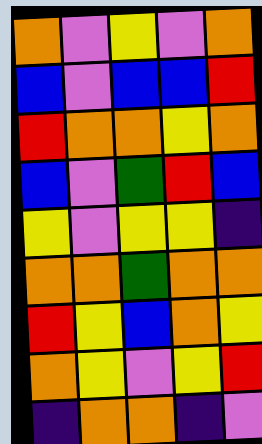[["orange", "violet", "yellow", "violet", "orange"], ["blue", "violet", "blue", "blue", "red"], ["red", "orange", "orange", "yellow", "orange"], ["blue", "violet", "green", "red", "blue"], ["yellow", "violet", "yellow", "yellow", "indigo"], ["orange", "orange", "green", "orange", "orange"], ["red", "yellow", "blue", "orange", "yellow"], ["orange", "yellow", "violet", "yellow", "red"], ["indigo", "orange", "orange", "indigo", "violet"]]